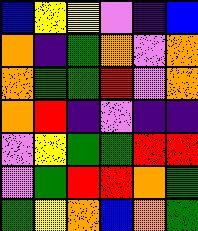[["blue", "yellow", "yellow", "violet", "indigo", "blue"], ["orange", "indigo", "green", "orange", "violet", "orange"], ["orange", "green", "green", "red", "violet", "orange"], ["orange", "red", "indigo", "violet", "indigo", "indigo"], ["violet", "yellow", "green", "green", "red", "red"], ["violet", "green", "red", "red", "orange", "green"], ["green", "yellow", "orange", "blue", "orange", "green"]]